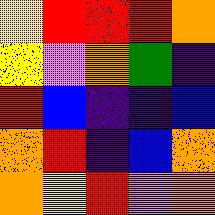[["yellow", "red", "red", "red", "orange"], ["yellow", "violet", "orange", "green", "indigo"], ["red", "blue", "indigo", "indigo", "blue"], ["orange", "red", "indigo", "blue", "orange"], ["orange", "yellow", "red", "violet", "orange"]]